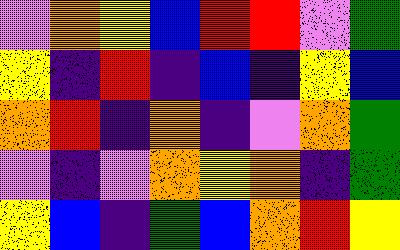[["violet", "orange", "yellow", "blue", "red", "red", "violet", "green"], ["yellow", "indigo", "red", "indigo", "blue", "indigo", "yellow", "blue"], ["orange", "red", "indigo", "orange", "indigo", "violet", "orange", "green"], ["violet", "indigo", "violet", "orange", "yellow", "orange", "indigo", "green"], ["yellow", "blue", "indigo", "green", "blue", "orange", "red", "yellow"]]